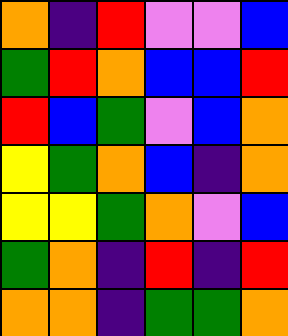[["orange", "indigo", "red", "violet", "violet", "blue"], ["green", "red", "orange", "blue", "blue", "red"], ["red", "blue", "green", "violet", "blue", "orange"], ["yellow", "green", "orange", "blue", "indigo", "orange"], ["yellow", "yellow", "green", "orange", "violet", "blue"], ["green", "orange", "indigo", "red", "indigo", "red"], ["orange", "orange", "indigo", "green", "green", "orange"]]